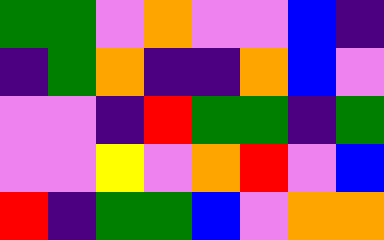[["green", "green", "violet", "orange", "violet", "violet", "blue", "indigo"], ["indigo", "green", "orange", "indigo", "indigo", "orange", "blue", "violet"], ["violet", "violet", "indigo", "red", "green", "green", "indigo", "green"], ["violet", "violet", "yellow", "violet", "orange", "red", "violet", "blue"], ["red", "indigo", "green", "green", "blue", "violet", "orange", "orange"]]